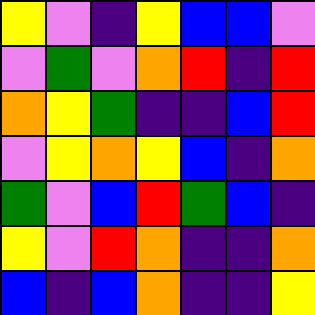[["yellow", "violet", "indigo", "yellow", "blue", "blue", "violet"], ["violet", "green", "violet", "orange", "red", "indigo", "red"], ["orange", "yellow", "green", "indigo", "indigo", "blue", "red"], ["violet", "yellow", "orange", "yellow", "blue", "indigo", "orange"], ["green", "violet", "blue", "red", "green", "blue", "indigo"], ["yellow", "violet", "red", "orange", "indigo", "indigo", "orange"], ["blue", "indigo", "blue", "orange", "indigo", "indigo", "yellow"]]